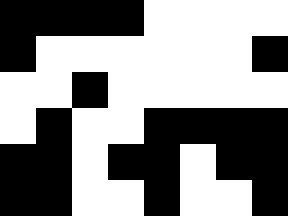[["black", "black", "black", "black", "white", "white", "white", "white"], ["black", "white", "white", "white", "white", "white", "white", "black"], ["white", "white", "black", "white", "white", "white", "white", "white"], ["white", "black", "white", "white", "black", "black", "black", "black"], ["black", "black", "white", "black", "black", "white", "black", "black"], ["black", "black", "white", "white", "black", "white", "white", "black"]]